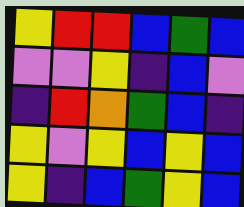[["yellow", "red", "red", "blue", "green", "blue"], ["violet", "violet", "yellow", "indigo", "blue", "violet"], ["indigo", "red", "orange", "green", "blue", "indigo"], ["yellow", "violet", "yellow", "blue", "yellow", "blue"], ["yellow", "indigo", "blue", "green", "yellow", "blue"]]